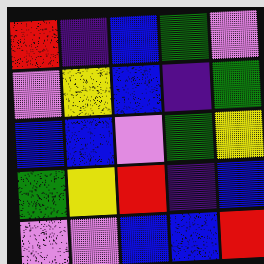[["red", "indigo", "blue", "green", "violet"], ["violet", "yellow", "blue", "indigo", "green"], ["blue", "blue", "violet", "green", "yellow"], ["green", "yellow", "red", "indigo", "blue"], ["violet", "violet", "blue", "blue", "red"]]